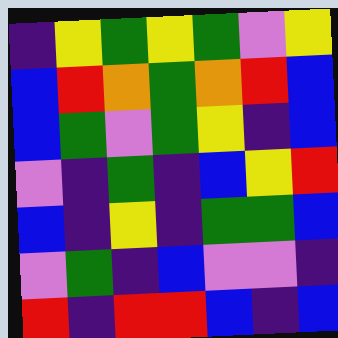[["indigo", "yellow", "green", "yellow", "green", "violet", "yellow"], ["blue", "red", "orange", "green", "orange", "red", "blue"], ["blue", "green", "violet", "green", "yellow", "indigo", "blue"], ["violet", "indigo", "green", "indigo", "blue", "yellow", "red"], ["blue", "indigo", "yellow", "indigo", "green", "green", "blue"], ["violet", "green", "indigo", "blue", "violet", "violet", "indigo"], ["red", "indigo", "red", "red", "blue", "indigo", "blue"]]